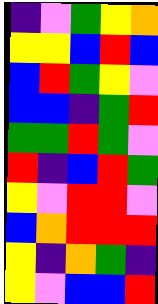[["indigo", "violet", "green", "yellow", "orange"], ["yellow", "yellow", "blue", "red", "blue"], ["blue", "red", "green", "yellow", "violet"], ["blue", "blue", "indigo", "green", "red"], ["green", "green", "red", "green", "violet"], ["red", "indigo", "blue", "red", "green"], ["yellow", "violet", "red", "red", "violet"], ["blue", "orange", "red", "red", "red"], ["yellow", "indigo", "orange", "green", "indigo"], ["yellow", "violet", "blue", "blue", "red"]]